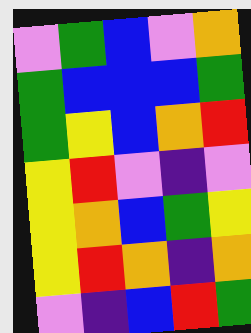[["violet", "green", "blue", "violet", "orange"], ["green", "blue", "blue", "blue", "green"], ["green", "yellow", "blue", "orange", "red"], ["yellow", "red", "violet", "indigo", "violet"], ["yellow", "orange", "blue", "green", "yellow"], ["yellow", "red", "orange", "indigo", "orange"], ["violet", "indigo", "blue", "red", "green"]]